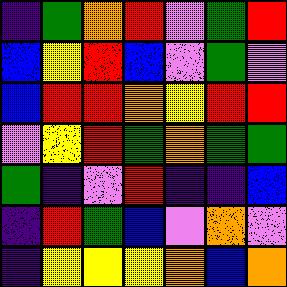[["indigo", "green", "orange", "red", "violet", "green", "red"], ["blue", "yellow", "red", "blue", "violet", "green", "violet"], ["blue", "red", "red", "orange", "yellow", "red", "red"], ["violet", "yellow", "red", "green", "orange", "green", "green"], ["green", "indigo", "violet", "red", "indigo", "indigo", "blue"], ["indigo", "red", "green", "blue", "violet", "orange", "violet"], ["indigo", "yellow", "yellow", "yellow", "orange", "blue", "orange"]]